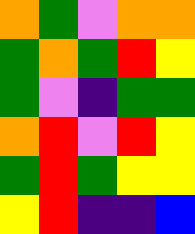[["orange", "green", "violet", "orange", "orange"], ["green", "orange", "green", "red", "yellow"], ["green", "violet", "indigo", "green", "green"], ["orange", "red", "violet", "red", "yellow"], ["green", "red", "green", "yellow", "yellow"], ["yellow", "red", "indigo", "indigo", "blue"]]